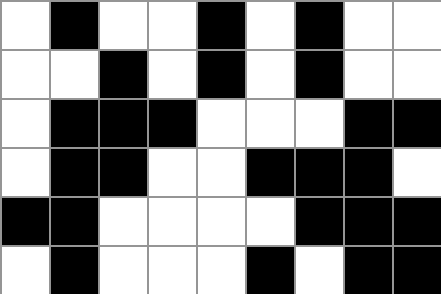[["white", "black", "white", "white", "black", "white", "black", "white", "white"], ["white", "white", "black", "white", "black", "white", "black", "white", "white"], ["white", "black", "black", "black", "white", "white", "white", "black", "black"], ["white", "black", "black", "white", "white", "black", "black", "black", "white"], ["black", "black", "white", "white", "white", "white", "black", "black", "black"], ["white", "black", "white", "white", "white", "black", "white", "black", "black"]]